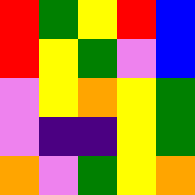[["red", "green", "yellow", "red", "blue"], ["red", "yellow", "green", "violet", "blue"], ["violet", "yellow", "orange", "yellow", "green"], ["violet", "indigo", "indigo", "yellow", "green"], ["orange", "violet", "green", "yellow", "orange"]]